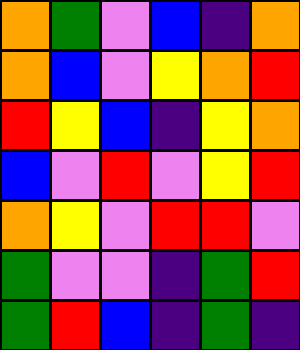[["orange", "green", "violet", "blue", "indigo", "orange"], ["orange", "blue", "violet", "yellow", "orange", "red"], ["red", "yellow", "blue", "indigo", "yellow", "orange"], ["blue", "violet", "red", "violet", "yellow", "red"], ["orange", "yellow", "violet", "red", "red", "violet"], ["green", "violet", "violet", "indigo", "green", "red"], ["green", "red", "blue", "indigo", "green", "indigo"]]